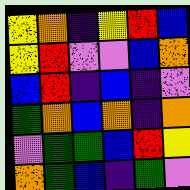[["yellow", "orange", "indigo", "yellow", "red", "blue"], ["yellow", "red", "violet", "violet", "blue", "orange"], ["blue", "red", "indigo", "blue", "indigo", "violet"], ["green", "orange", "blue", "orange", "indigo", "orange"], ["violet", "green", "green", "blue", "red", "yellow"], ["orange", "green", "blue", "indigo", "green", "violet"]]